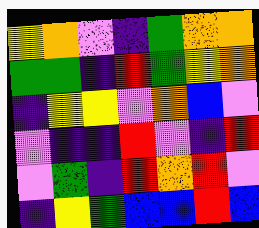[["yellow", "orange", "violet", "indigo", "green", "orange", "orange"], ["green", "green", "indigo", "red", "green", "yellow", "orange"], ["indigo", "yellow", "yellow", "violet", "orange", "blue", "violet"], ["violet", "indigo", "indigo", "red", "violet", "indigo", "red"], ["violet", "green", "indigo", "red", "orange", "red", "violet"], ["indigo", "yellow", "green", "blue", "blue", "red", "blue"]]